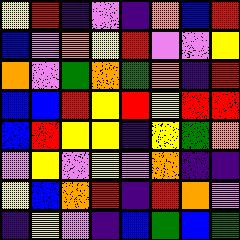[["yellow", "red", "indigo", "violet", "indigo", "orange", "blue", "red"], ["blue", "violet", "orange", "yellow", "red", "violet", "violet", "yellow"], ["orange", "violet", "green", "orange", "green", "orange", "indigo", "red"], ["blue", "blue", "red", "yellow", "red", "yellow", "red", "red"], ["blue", "red", "yellow", "yellow", "indigo", "yellow", "green", "orange"], ["violet", "yellow", "violet", "yellow", "violet", "orange", "indigo", "indigo"], ["yellow", "blue", "orange", "red", "indigo", "red", "orange", "violet"], ["indigo", "yellow", "violet", "indigo", "blue", "green", "blue", "green"]]